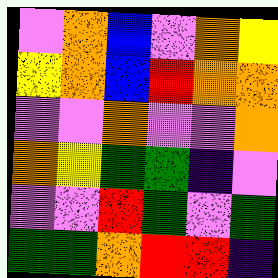[["violet", "orange", "blue", "violet", "orange", "yellow"], ["yellow", "orange", "blue", "red", "orange", "orange"], ["violet", "violet", "orange", "violet", "violet", "orange"], ["orange", "yellow", "green", "green", "indigo", "violet"], ["violet", "violet", "red", "green", "violet", "green"], ["green", "green", "orange", "red", "red", "indigo"]]